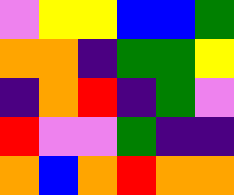[["violet", "yellow", "yellow", "blue", "blue", "green"], ["orange", "orange", "indigo", "green", "green", "yellow"], ["indigo", "orange", "red", "indigo", "green", "violet"], ["red", "violet", "violet", "green", "indigo", "indigo"], ["orange", "blue", "orange", "red", "orange", "orange"]]